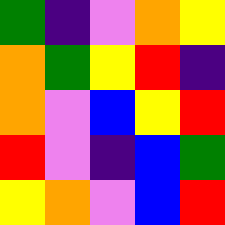[["green", "indigo", "violet", "orange", "yellow"], ["orange", "green", "yellow", "red", "indigo"], ["orange", "violet", "blue", "yellow", "red"], ["red", "violet", "indigo", "blue", "green"], ["yellow", "orange", "violet", "blue", "red"]]